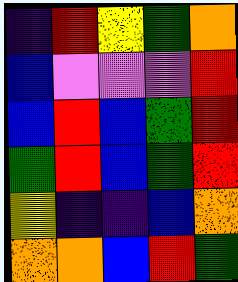[["indigo", "red", "yellow", "green", "orange"], ["blue", "violet", "violet", "violet", "red"], ["blue", "red", "blue", "green", "red"], ["green", "red", "blue", "green", "red"], ["yellow", "indigo", "indigo", "blue", "orange"], ["orange", "orange", "blue", "red", "green"]]